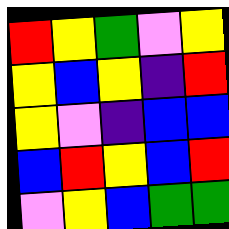[["red", "yellow", "green", "violet", "yellow"], ["yellow", "blue", "yellow", "indigo", "red"], ["yellow", "violet", "indigo", "blue", "blue"], ["blue", "red", "yellow", "blue", "red"], ["violet", "yellow", "blue", "green", "green"]]